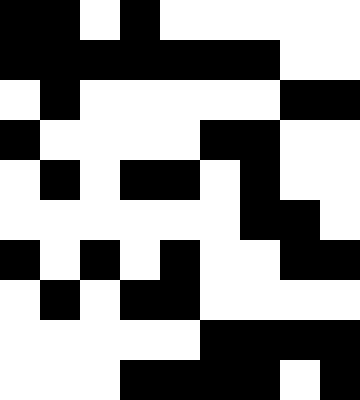[["black", "black", "white", "black", "white", "white", "white", "white", "white"], ["black", "black", "black", "black", "black", "black", "black", "white", "white"], ["white", "black", "white", "white", "white", "white", "white", "black", "black"], ["black", "white", "white", "white", "white", "black", "black", "white", "white"], ["white", "black", "white", "black", "black", "white", "black", "white", "white"], ["white", "white", "white", "white", "white", "white", "black", "black", "white"], ["black", "white", "black", "white", "black", "white", "white", "black", "black"], ["white", "black", "white", "black", "black", "white", "white", "white", "white"], ["white", "white", "white", "white", "white", "black", "black", "black", "black"], ["white", "white", "white", "black", "black", "black", "black", "white", "black"]]